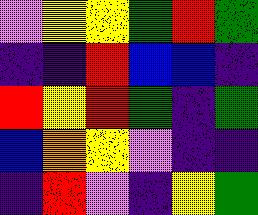[["violet", "yellow", "yellow", "green", "red", "green"], ["indigo", "indigo", "red", "blue", "blue", "indigo"], ["red", "yellow", "red", "green", "indigo", "green"], ["blue", "orange", "yellow", "violet", "indigo", "indigo"], ["indigo", "red", "violet", "indigo", "yellow", "green"]]